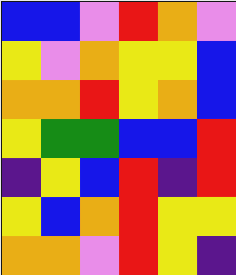[["blue", "blue", "violet", "red", "orange", "violet"], ["yellow", "violet", "orange", "yellow", "yellow", "blue"], ["orange", "orange", "red", "yellow", "orange", "blue"], ["yellow", "green", "green", "blue", "blue", "red"], ["indigo", "yellow", "blue", "red", "indigo", "red"], ["yellow", "blue", "orange", "red", "yellow", "yellow"], ["orange", "orange", "violet", "red", "yellow", "indigo"]]